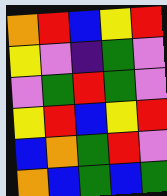[["orange", "red", "blue", "yellow", "red"], ["yellow", "violet", "indigo", "green", "violet"], ["violet", "green", "red", "green", "violet"], ["yellow", "red", "blue", "yellow", "red"], ["blue", "orange", "green", "red", "violet"], ["orange", "blue", "green", "blue", "green"]]